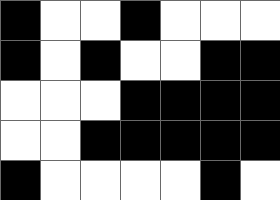[["black", "white", "white", "black", "white", "white", "white"], ["black", "white", "black", "white", "white", "black", "black"], ["white", "white", "white", "black", "black", "black", "black"], ["white", "white", "black", "black", "black", "black", "black"], ["black", "white", "white", "white", "white", "black", "white"]]